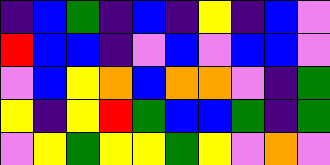[["indigo", "blue", "green", "indigo", "blue", "indigo", "yellow", "indigo", "blue", "violet"], ["red", "blue", "blue", "indigo", "violet", "blue", "violet", "blue", "blue", "violet"], ["violet", "blue", "yellow", "orange", "blue", "orange", "orange", "violet", "indigo", "green"], ["yellow", "indigo", "yellow", "red", "green", "blue", "blue", "green", "indigo", "green"], ["violet", "yellow", "green", "yellow", "yellow", "green", "yellow", "violet", "orange", "violet"]]